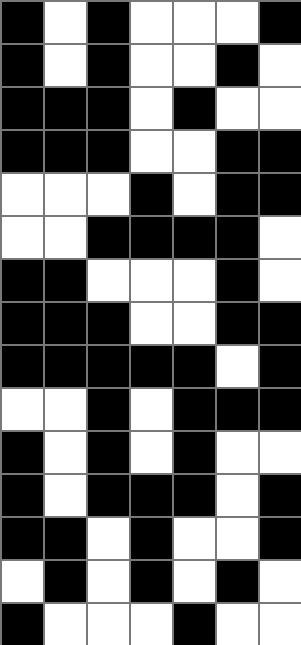[["black", "white", "black", "white", "white", "white", "black"], ["black", "white", "black", "white", "white", "black", "white"], ["black", "black", "black", "white", "black", "white", "white"], ["black", "black", "black", "white", "white", "black", "black"], ["white", "white", "white", "black", "white", "black", "black"], ["white", "white", "black", "black", "black", "black", "white"], ["black", "black", "white", "white", "white", "black", "white"], ["black", "black", "black", "white", "white", "black", "black"], ["black", "black", "black", "black", "black", "white", "black"], ["white", "white", "black", "white", "black", "black", "black"], ["black", "white", "black", "white", "black", "white", "white"], ["black", "white", "black", "black", "black", "white", "black"], ["black", "black", "white", "black", "white", "white", "black"], ["white", "black", "white", "black", "white", "black", "white"], ["black", "white", "white", "white", "black", "white", "white"]]